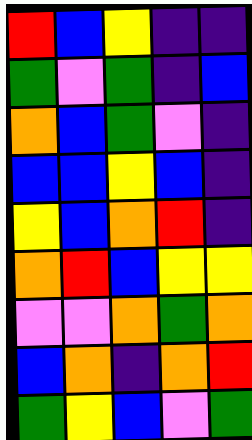[["red", "blue", "yellow", "indigo", "indigo"], ["green", "violet", "green", "indigo", "blue"], ["orange", "blue", "green", "violet", "indigo"], ["blue", "blue", "yellow", "blue", "indigo"], ["yellow", "blue", "orange", "red", "indigo"], ["orange", "red", "blue", "yellow", "yellow"], ["violet", "violet", "orange", "green", "orange"], ["blue", "orange", "indigo", "orange", "red"], ["green", "yellow", "blue", "violet", "green"]]